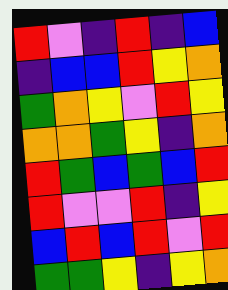[["red", "violet", "indigo", "red", "indigo", "blue"], ["indigo", "blue", "blue", "red", "yellow", "orange"], ["green", "orange", "yellow", "violet", "red", "yellow"], ["orange", "orange", "green", "yellow", "indigo", "orange"], ["red", "green", "blue", "green", "blue", "red"], ["red", "violet", "violet", "red", "indigo", "yellow"], ["blue", "red", "blue", "red", "violet", "red"], ["green", "green", "yellow", "indigo", "yellow", "orange"]]